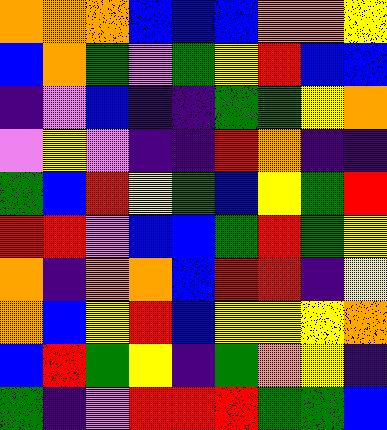[["orange", "orange", "orange", "blue", "blue", "blue", "orange", "orange", "yellow"], ["blue", "orange", "green", "violet", "green", "yellow", "red", "blue", "blue"], ["indigo", "violet", "blue", "indigo", "indigo", "green", "green", "yellow", "orange"], ["violet", "yellow", "violet", "indigo", "indigo", "red", "orange", "indigo", "indigo"], ["green", "blue", "red", "yellow", "green", "blue", "yellow", "green", "red"], ["red", "red", "violet", "blue", "blue", "green", "red", "green", "yellow"], ["orange", "indigo", "orange", "orange", "blue", "red", "red", "indigo", "yellow"], ["orange", "blue", "yellow", "red", "blue", "yellow", "yellow", "yellow", "orange"], ["blue", "red", "green", "yellow", "indigo", "green", "orange", "yellow", "indigo"], ["green", "indigo", "violet", "red", "red", "red", "green", "green", "blue"]]